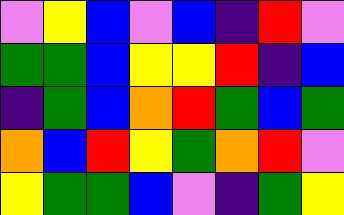[["violet", "yellow", "blue", "violet", "blue", "indigo", "red", "violet"], ["green", "green", "blue", "yellow", "yellow", "red", "indigo", "blue"], ["indigo", "green", "blue", "orange", "red", "green", "blue", "green"], ["orange", "blue", "red", "yellow", "green", "orange", "red", "violet"], ["yellow", "green", "green", "blue", "violet", "indigo", "green", "yellow"]]